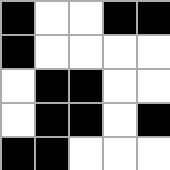[["black", "white", "white", "black", "black"], ["black", "white", "white", "white", "white"], ["white", "black", "black", "white", "white"], ["white", "black", "black", "white", "black"], ["black", "black", "white", "white", "white"]]